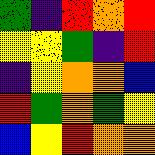[["green", "indigo", "red", "orange", "red"], ["yellow", "yellow", "green", "indigo", "red"], ["indigo", "yellow", "orange", "orange", "blue"], ["red", "green", "orange", "green", "yellow"], ["blue", "yellow", "red", "orange", "orange"]]